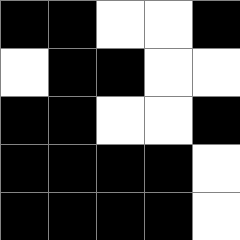[["black", "black", "white", "white", "black"], ["white", "black", "black", "white", "white"], ["black", "black", "white", "white", "black"], ["black", "black", "black", "black", "white"], ["black", "black", "black", "black", "white"]]